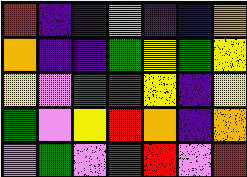[["red", "indigo", "indigo", "violet", "indigo", "blue", "orange"], ["orange", "indigo", "indigo", "green", "yellow", "green", "yellow"], ["yellow", "violet", "green", "red", "yellow", "indigo", "yellow"], ["green", "violet", "yellow", "red", "orange", "indigo", "orange"], ["violet", "green", "violet", "red", "red", "violet", "red"]]